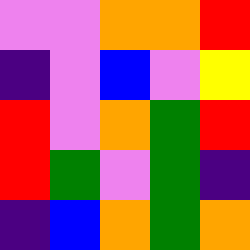[["violet", "violet", "orange", "orange", "red"], ["indigo", "violet", "blue", "violet", "yellow"], ["red", "violet", "orange", "green", "red"], ["red", "green", "violet", "green", "indigo"], ["indigo", "blue", "orange", "green", "orange"]]